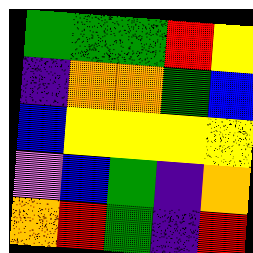[["green", "green", "green", "red", "yellow"], ["indigo", "orange", "orange", "green", "blue"], ["blue", "yellow", "yellow", "yellow", "yellow"], ["violet", "blue", "green", "indigo", "orange"], ["orange", "red", "green", "indigo", "red"]]